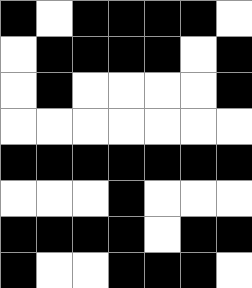[["black", "white", "black", "black", "black", "black", "white"], ["white", "black", "black", "black", "black", "white", "black"], ["white", "black", "white", "white", "white", "white", "black"], ["white", "white", "white", "white", "white", "white", "white"], ["black", "black", "black", "black", "black", "black", "black"], ["white", "white", "white", "black", "white", "white", "white"], ["black", "black", "black", "black", "white", "black", "black"], ["black", "white", "white", "black", "black", "black", "white"]]